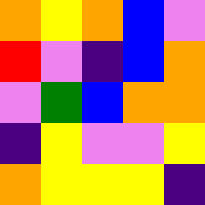[["orange", "yellow", "orange", "blue", "violet"], ["red", "violet", "indigo", "blue", "orange"], ["violet", "green", "blue", "orange", "orange"], ["indigo", "yellow", "violet", "violet", "yellow"], ["orange", "yellow", "yellow", "yellow", "indigo"]]